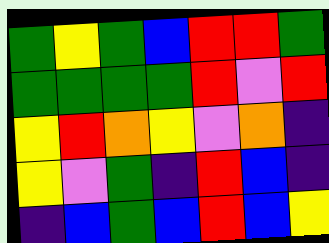[["green", "yellow", "green", "blue", "red", "red", "green"], ["green", "green", "green", "green", "red", "violet", "red"], ["yellow", "red", "orange", "yellow", "violet", "orange", "indigo"], ["yellow", "violet", "green", "indigo", "red", "blue", "indigo"], ["indigo", "blue", "green", "blue", "red", "blue", "yellow"]]